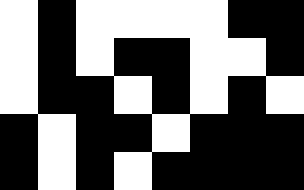[["white", "black", "white", "white", "white", "white", "black", "black"], ["white", "black", "white", "black", "black", "white", "white", "black"], ["white", "black", "black", "white", "black", "white", "black", "white"], ["black", "white", "black", "black", "white", "black", "black", "black"], ["black", "white", "black", "white", "black", "black", "black", "black"]]